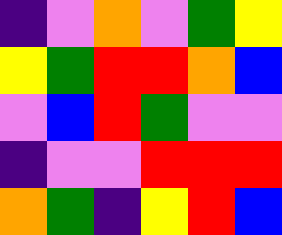[["indigo", "violet", "orange", "violet", "green", "yellow"], ["yellow", "green", "red", "red", "orange", "blue"], ["violet", "blue", "red", "green", "violet", "violet"], ["indigo", "violet", "violet", "red", "red", "red"], ["orange", "green", "indigo", "yellow", "red", "blue"]]